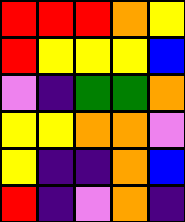[["red", "red", "red", "orange", "yellow"], ["red", "yellow", "yellow", "yellow", "blue"], ["violet", "indigo", "green", "green", "orange"], ["yellow", "yellow", "orange", "orange", "violet"], ["yellow", "indigo", "indigo", "orange", "blue"], ["red", "indigo", "violet", "orange", "indigo"]]